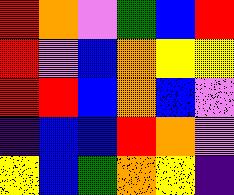[["red", "orange", "violet", "green", "blue", "red"], ["red", "violet", "blue", "orange", "yellow", "yellow"], ["red", "red", "blue", "orange", "blue", "violet"], ["indigo", "blue", "blue", "red", "orange", "violet"], ["yellow", "blue", "green", "orange", "yellow", "indigo"]]